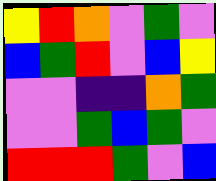[["yellow", "red", "orange", "violet", "green", "violet"], ["blue", "green", "red", "violet", "blue", "yellow"], ["violet", "violet", "indigo", "indigo", "orange", "green"], ["violet", "violet", "green", "blue", "green", "violet"], ["red", "red", "red", "green", "violet", "blue"]]